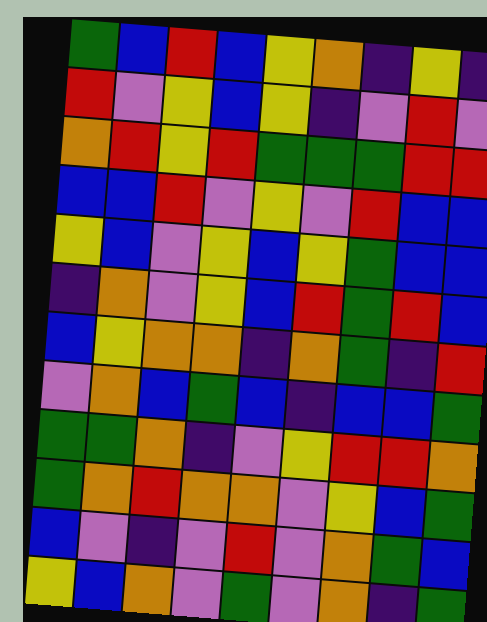[["green", "blue", "red", "blue", "yellow", "orange", "indigo", "yellow", "indigo"], ["red", "violet", "yellow", "blue", "yellow", "indigo", "violet", "red", "violet"], ["orange", "red", "yellow", "red", "green", "green", "green", "red", "red"], ["blue", "blue", "red", "violet", "yellow", "violet", "red", "blue", "blue"], ["yellow", "blue", "violet", "yellow", "blue", "yellow", "green", "blue", "blue"], ["indigo", "orange", "violet", "yellow", "blue", "red", "green", "red", "blue"], ["blue", "yellow", "orange", "orange", "indigo", "orange", "green", "indigo", "red"], ["violet", "orange", "blue", "green", "blue", "indigo", "blue", "blue", "green"], ["green", "green", "orange", "indigo", "violet", "yellow", "red", "red", "orange"], ["green", "orange", "red", "orange", "orange", "violet", "yellow", "blue", "green"], ["blue", "violet", "indigo", "violet", "red", "violet", "orange", "green", "blue"], ["yellow", "blue", "orange", "violet", "green", "violet", "orange", "indigo", "green"]]